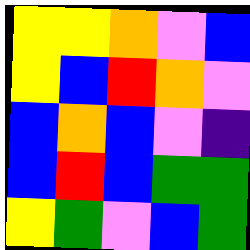[["yellow", "yellow", "orange", "violet", "blue"], ["yellow", "blue", "red", "orange", "violet"], ["blue", "orange", "blue", "violet", "indigo"], ["blue", "red", "blue", "green", "green"], ["yellow", "green", "violet", "blue", "green"]]